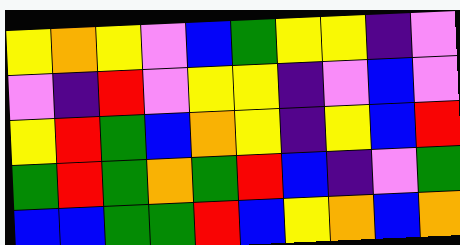[["yellow", "orange", "yellow", "violet", "blue", "green", "yellow", "yellow", "indigo", "violet"], ["violet", "indigo", "red", "violet", "yellow", "yellow", "indigo", "violet", "blue", "violet"], ["yellow", "red", "green", "blue", "orange", "yellow", "indigo", "yellow", "blue", "red"], ["green", "red", "green", "orange", "green", "red", "blue", "indigo", "violet", "green"], ["blue", "blue", "green", "green", "red", "blue", "yellow", "orange", "blue", "orange"]]